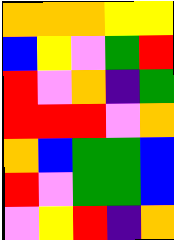[["orange", "orange", "orange", "yellow", "yellow"], ["blue", "yellow", "violet", "green", "red"], ["red", "violet", "orange", "indigo", "green"], ["red", "red", "red", "violet", "orange"], ["orange", "blue", "green", "green", "blue"], ["red", "violet", "green", "green", "blue"], ["violet", "yellow", "red", "indigo", "orange"]]